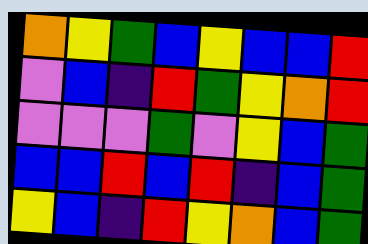[["orange", "yellow", "green", "blue", "yellow", "blue", "blue", "red"], ["violet", "blue", "indigo", "red", "green", "yellow", "orange", "red"], ["violet", "violet", "violet", "green", "violet", "yellow", "blue", "green"], ["blue", "blue", "red", "blue", "red", "indigo", "blue", "green"], ["yellow", "blue", "indigo", "red", "yellow", "orange", "blue", "green"]]